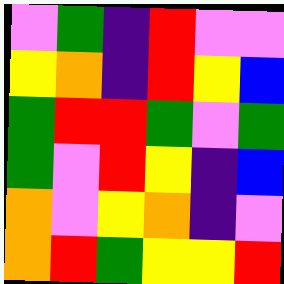[["violet", "green", "indigo", "red", "violet", "violet"], ["yellow", "orange", "indigo", "red", "yellow", "blue"], ["green", "red", "red", "green", "violet", "green"], ["green", "violet", "red", "yellow", "indigo", "blue"], ["orange", "violet", "yellow", "orange", "indigo", "violet"], ["orange", "red", "green", "yellow", "yellow", "red"]]